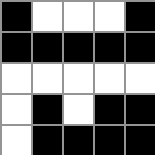[["black", "white", "white", "white", "black"], ["black", "black", "black", "black", "black"], ["white", "white", "white", "white", "white"], ["white", "black", "white", "black", "black"], ["white", "black", "black", "black", "black"]]